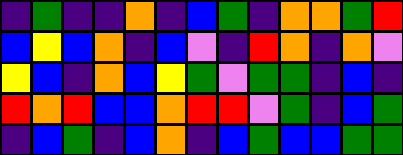[["indigo", "green", "indigo", "indigo", "orange", "indigo", "blue", "green", "indigo", "orange", "orange", "green", "red"], ["blue", "yellow", "blue", "orange", "indigo", "blue", "violet", "indigo", "red", "orange", "indigo", "orange", "violet"], ["yellow", "blue", "indigo", "orange", "blue", "yellow", "green", "violet", "green", "green", "indigo", "blue", "indigo"], ["red", "orange", "red", "blue", "blue", "orange", "red", "red", "violet", "green", "indigo", "blue", "green"], ["indigo", "blue", "green", "indigo", "blue", "orange", "indigo", "blue", "green", "blue", "blue", "green", "green"]]